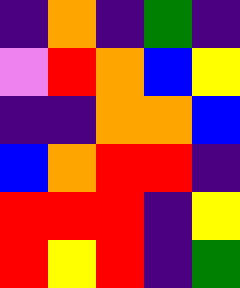[["indigo", "orange", "indigo", "green", "indigo"], ["violet", "red", "orange", "blue", "yellow"], ["indigo", "indigo", "orange", "orange", "blue"], ["blue", "orange", "red", "red", "indigo"], ["red", "red", "red", "indigo", "yellow"], ["red", "yellow", "red", "indigo", "green"]]